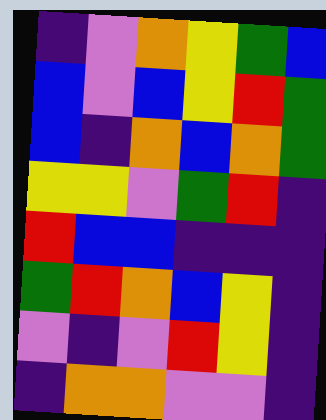[["indigo", "violet", "orange", "yellow", "green", "blue"], ["blue", "violet", "blue", "yellow", "red", "green"], ["blue", "indigo", "orange", "blue", "orange", "green"], ["yellow", "yellow", "violet", "green", "red", "indigo"], ["red", "blue", "blue", "indigo", "indigo", "indigo"], ["green", "red", "orange", "blue", "yellow", "indigo"], ["violet", "indigo", "violet", "red", "yellow", "indigo"], ["indigo", "orange", "orange", "violet", "violet", "indigo"]]